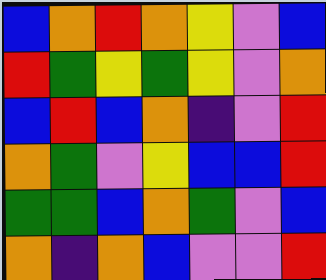[["blue", "orange", "red", "orange", "yellow", "violet", "blue"], ["red", "green", "yellow", "green", "yellow", "violet", "orange"], ["blue", "red", "blue", "orange", "indigo", "violet", "red"], ["orange", "green", "violet", "yellow", "blue", "blue", "red"], ["green", "green", "blue", "orange", "green", "violet", "blue"], ["orange", "indigo", "orange", "blue", "violet", "violet", "red"]]